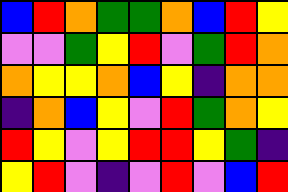[["blue", "red", "orange", "green", "green", "orange", "blue", "red", "yellow"], ["violet", "violet", "green", "yellow", "red", "violet", "green", "red", "orange"], ["orange", "yellow", "yellow", "orange", "blue", "yellow", "indigo", "orange", "orange"], ["indigo", "orange", "blue", "yellow", "violet", "red", "green", "orange", "yellow"], ["red", "yellow", "violet", "yellow", "red", "red", "yellow", "green", "indigo"], ["yellow", "red", "violet", "indigo", "violet", "red", "violet", "blue", "red"]]